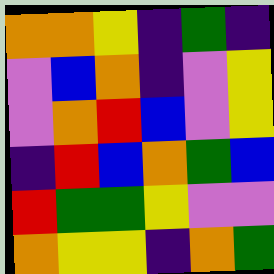[["orange", "orange", "yellow", "indigo", "green", "indigo"], ["violet", "blue", "orange", "indigo", "violet", "yellow"], ["violet", "orange", "red", "blue", "violet", "yellow"], ["indigo", "red", "blue", "orange", "green", "blue"], ["red", "green", "green", "yellow", "violet", "violet"], ["orange", "yellow", "yellow", "indigo", "orange", "green"]]